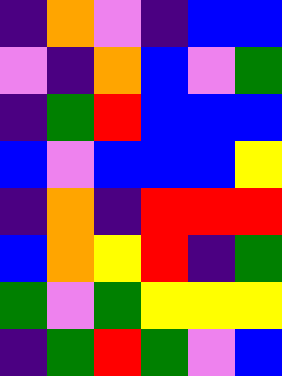[["indigo", "orange", "violet", "indigo", "blue", "blue"], ["violet", "indigo", "orange", "blue", "violet", "green"], ["indigo", "green", "red", "blue", "blue", "blue"], ["blue", "violet", "blue", "blue", "blue", "yellow"], ["indigo", "orange", "indigo", "red", "red", "red"], ["blue", "orange", "yellow", "red", "indigo", "green"], ["green", "violet", "green", "yellow", "yellow", "yellow"], ["indigo", "green", "red", "green", "violet", "blue"]]